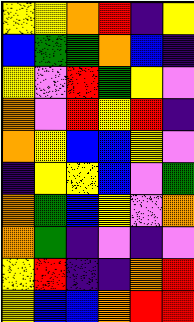[["yellow", "yellow", "orange", "red", "indigo", "yellow"], ["blue", "green", "green", "orange", "blue", "indigo"], ["yellow", "violet", "red", "green", "yellow", "violet"], ["orange", "violet", "red", "yellow", "red", "indigo"], ["orange", "yellow", "blue", "blue", "yellow", "violet"], ["indigo", "yellow", "yellow", "blue", "violet", "green"], ["orange", "green", "blue", "yellow", "violet", "orange"], ["orange", "green", "indigo", "violet", "indigo", "violet"], ["yellow", "red", "indigo", "indigo", "orange", "red"], ["yellow", "blue", "blue", "orange", "red", "red"]]